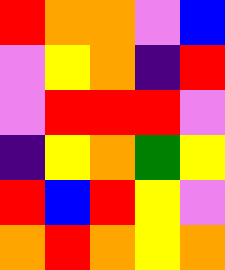[["red", "orange", "orange", "violet", "blue"], ["violet", "yellow", "orange", "indigo", "red"], ["violet", "red", "red", "red", "violet"], ["indigo", "yellow", "orange", "green", "yellow"], ["red", "blue", "red", "yellow", "violet"], ["orange", "red", "orange", "yellow", "orange"]]